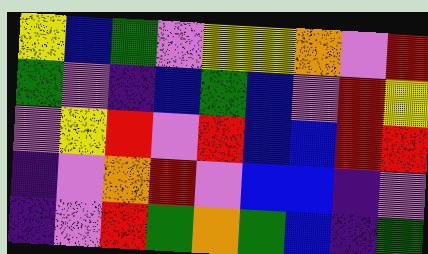[["yellow", "blue", "green", "violet", "yellow", "yellow", "orange", "violet", "red"], ["green", "violet", "indigo", "blue", "green", "blue", "violet", "red", "yellow"], ["violet", "yellow", "red", "violet", "red", "blue", "blue", "red", "red"], ["indigo", "violet", "orange", "red", "violet", "blue", "blue", "indigo", "violet"], ["indigo", "violet", "red", "green", "orange", "green", "blue", "indigo", "green"]]